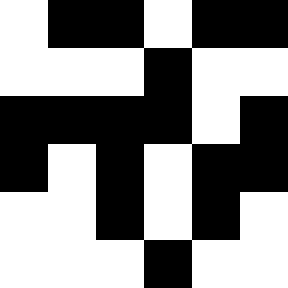[["white", "black", "black", "white", "black", "black"], ["white", "white", "white", "black", "white", "white"], ["black", "black", "black", "black", "white", "black"], ["black", "white", "black", "white", "black", "black"], ["white", "white", "black", "white", "black", "white"], ["white", "white", "white", "black", "white", "white"]]